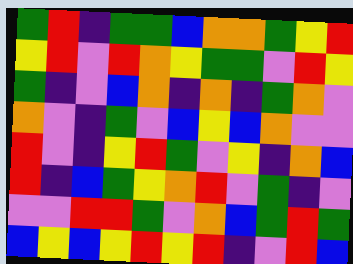[["green", "red", "indigo", "green", "green", "blue", "orange", "orange", "green", "yellow", "red"], ["yellow", "red", "violet", "red", "orange", "yellow", "green", "green", "violet", "red", "yellow"], ["green", "indigo", "violet", "blue", "orange", "indigo", "orange", "indigo", "green", "orange", "violet"], ["orange", "violet", "indigo", "green", "violet", "blue", "yellow", "blue", "orange", "violet", "violet"], ["red", "violet", "indigo", "yellow", "red", "green", "violet", "yellow", "indigo", "orange", "blue"], ["red", "indigo", "blue", "green", "yellow", "orange", "red", "violet", "green", "indigo", "violet"], ["violet", "violet", "red", "red", "green", "violet", "orange", "blue", "green", "red", "green"], ["blue", "yellow", "blue", "yellow", "red", "yellow", "red", "indigo", "violet", "red", "blue"]]